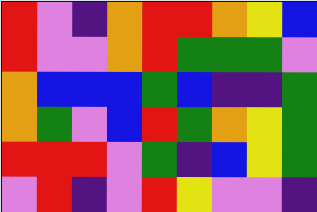[["red", "violet", "indigo", "orange", "red", "red", "orange", "yellow", "blue"], ["red", "violet", "violet", "orange", "red", "green", "green", "green", "violet"], ["orange", "blue", "blue", "blue", "green", "blue", "indigo", "indigo", "green"], ["orange", "green", "violet", "blue", "red", "green", "orange", "yellow", "green"], ["red", "red", "red", "violet", "green", "indigo", "blue", "yellow", "green"], ["violet", "red", "indigo", "violet", "red", "yellow", "violet", "violet", "indigo"]]